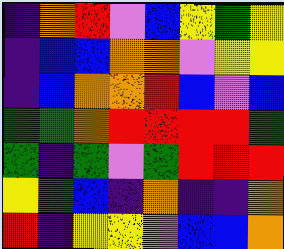[["indigo", "orange", "red", "violet", "blue", "yellow", "green", "yellow"], ["indigo", "blue", "blue", "orange", "orange", "violet", "yellow", "yellow"], ["indigo", "blue", "orange", "orange", "red", "blue", "violet", "blue"], ["green", "green", "orange", "red", "red", "red", "red", "green"], ["green", "indigo", "green", "violet", "green", "red", "red", "red"], ["yellow", "green", "blue", "indigo", "orange", "indigo", "indigo", "orange"], ["red", "indigo", "yellow", "yellow", "violet", "blue", "blue", "orange"]]